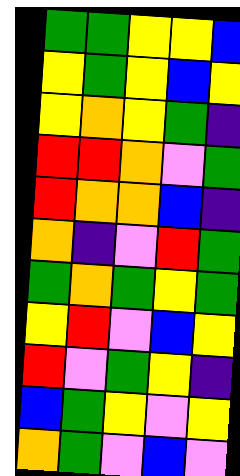[["green", "green", "yellow", "yellow", "blue"], ["yellow", "green", "yellow", "blue", "yellow"], ["yellow", "orange", "yellow", "green", "indigo"], ["red", "red", "orange", "violet", "green"], ["red", "orange", "orange", "blue", "indigo"], ["orange", "indigo", "violet", "red", "green"], ["green", "orange", "green", "yellow", "green"], ["yellow", "red", "violet", "blue", "yellow"], ["red", "violet", "green", "yellow", "indigo"], ["blue", "green", "yellow", "violet", "yellow"], ["orange", "green", "violet", "blue", "violet"]]